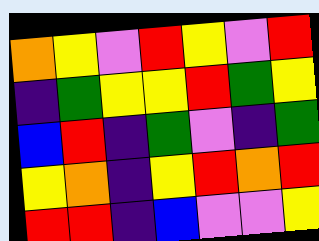[["orange", "yellow", "violet", "red", "yellow", "violet", "red"], ["indigo", "green", "yellow", "yellow", "red", "green", "yellow"], ["blue", "red", "indigo", "green", "violet", "indigo", "green"], ["yellow", "orange", "indigo", "yellow", "red", "orange", "red"], ["red", "red", "indigo", "blue", "violet", "violet", "yellow"]]